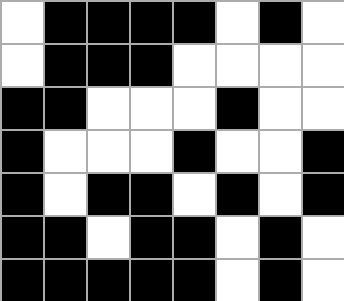[["white", "black", "black", "black", "black", "white", "black", "white"], ["white", "black", "black", "black", "white", "white", "white", "white"], ["black", "black", "white", "white", "white", "black", "white", "white"], ["black", "white", "white", "white", "black", "white", "white", "black"], ["black", "white", "black", "black", "white", "black", "white", "black"], ["black", "black", "white", "black", "black", "white", "black", "white"], ["black", "black", "black", "black", "black", "white", "black", "white"]]